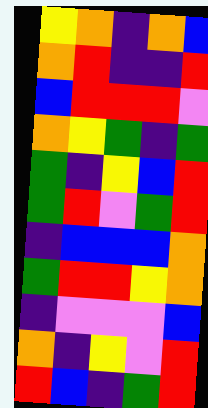[["yellow", "orange", "indigo", "orange", "blue"], ["orange", "red", "indigo", "indigo", "red"], ["blue", "red", "red", "red", "violet"], ["orange", "yellow", "green", "indigo", "green"], ["green", "indigo", "yellow", "blue", "red"], ["green", "red", "violet", "green", "red"], ["indigo", "blue", "blue", "blue", "orange"], ["green", "red", "red", "yellow", "orange"], ["indigo", "violet", "violet", "violet", "blue"], ["orange", "indigo", "yellow", "violet", "red"], ["red", "blue", "indigo", "green", "red"]]